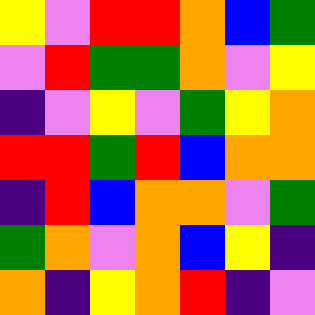[["yellow", "violet", "red", "red", "orange", "blue", "green"], ["violet", "red", "green", "green", "orange", "violet", "yellow"], ["indigo", "violet", "yellow", "violet", "green", "yellow", "orange"], ["red", "red", "green", "red", "blue", "orange", "orange"], ["indigo", "red", "blue", "orange", "orange", "violet", "green"], ["green", "orange", "violet", "orange", "blue", "yellow", "indigo"], ["orange", "indigo", "yellow", "orange", "red", "indigo", "violet"]]